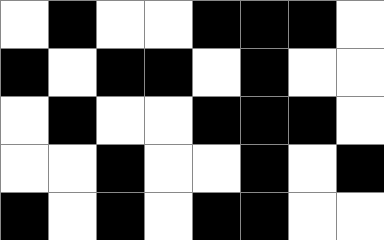[["white", "black", "white", "white", "black", "black", "black", "white"], ["black", "white", "black", "black", "white", "black", "white", "white"], ["white", "black", "white", "white", "black", "black", "black", "white"], ["white", "white", "black", "white", "white", "black", "white", "black"], ["black", "white", "black", "white", "black", "black", "white", "white"]]